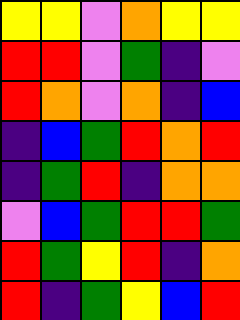[["yellow", "yellow", "violet", "orange", "yellow", "yellow"], ["red", "red", "violet", "green", "indigo", "violet"], ["red", "orange", "violet", "orange", "indigo", "blue"], ["indigo", "blue", "green", "red", "orange", "red"], ["indigo", "green", "red", "indigo", "orange", "orange"], ["violet", "blue", "green", "red", "red", "green"], ["red", "green", "yellow", "red", "indigo", "orange"], ["red", "indigo", "green", "yellow", "blue", "red"]]